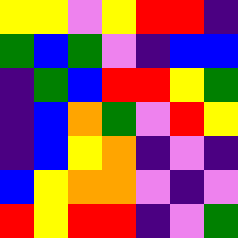[["yellow", "yellow", "violet", "yellow", "red", "red", "indigo"], ["green", "blue", "green", "violet", "indigo", "blue", "blue"], ["indigo", "green", "blue", "red", "red", "yellow", "green"], ["indigo", "blue", "orange", "green", "violet", "red", "yellow"], ["indigo", "blue", "yellow", "orange", "indigo", "violet", "indigo"], ["blue", "yellow", "orange", "orange", "violet", "indigo", "violet"], ["red", "yellow", "red", "red", "indigo", "violet", "green"]]